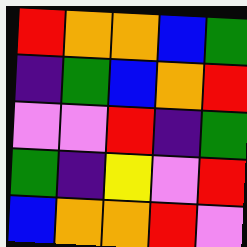[["red", "orange", "orange", "blue", "green"], ["indigo", "green", "blue", "orange", "red"], ["violet", "violet", "red", "indigo", "green"], ["green", "indigo", "yellow", "violet", "red"], ["blue", "orange", "orange", "red", "violet"]]